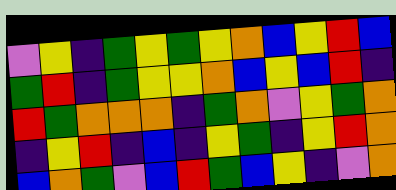[["violet", "yellow", "indigo", "green", "yellow", "green", "yellow", "orange", "blue", "yellow", "red", "blue"], ["green", "red", "indigo", "green", "yellow", "yellow", "orange", "blue", "yellow", "blue", "red", "indigo"], ["red", "green", "orange", "orange", "orange", "indigo", "green", "orange", "violet", "yellow", "green", "orange"], ["indigo", "yellow", "red", "indigo", "blue", "indigo", "yellow", "green", "indigo", "yellow", "red", "orange"], ["blue", "orange", "green", "violet", "blue", "red", "green", "blue", "yellow", "indigo", "violet", "orange"]]